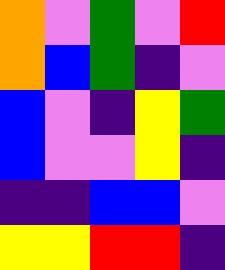[["orange", "violet", "green", "violet", "red"], ["orange", "blue", "green", "indigo", "violet"], ["blue", "violet", "indigo", "yellow", "green"], ["blue", "violet", "violet", "yellow", "indigo"], ["indigo", "indigo", "blue", "blue", "violet"], ["yellow", "yellow", "red", "red", "indigo"]]